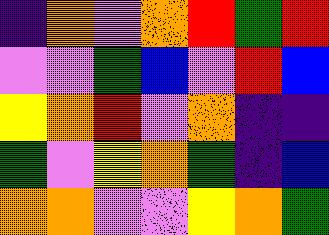[["indigo", "orange", "violet", "orange", "red", "green", "red"], ["violet", "violet", "green", "blue", "violet", "red", "blue"], ["yellow", "orange", "red", "violet", "orange", "indigo", "indigo"], ["green", "violet", "yellow", "orange", "green", "indigo", "blue"], ["orange", "orange", "violet", "violet", "yellow", "orange", "green"]]